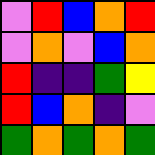[["violet", "red", "blue", "orange", "red"], ["violet", "orange", "violet", "blue", "orange"], ["red", "indigo", "indigo", "green", "yellow"], ["red", "blue", "orange", "indigo", "violet"], ["green", "orange", "green", "orange", "green"]]